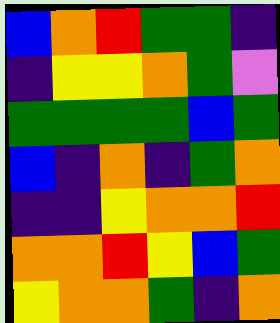[["blue", "orange", "red", "green", "green", "indigo"], ["indigo", "yellow", "yellow", "orange", "green", "violet"], ["green", "green", "green", "green", "blue", "green"], ["blue", "indigo", "orange", "indigo", "green", "orange"], ["indigo", "indigo", "yellow", "orange", "orange", "red"], ["orange", "orange", "red", "yellow", "blue", "green"], ["yellow", "orange", "orange", "green", "indigo", "orange"]]